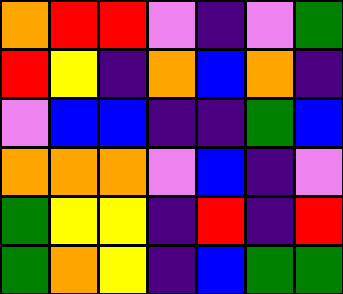[["orange", "red", "red", "violet", "indigo", "violet", "green"], ["red", "yellow", "indigo", "orange", "blue", "orange", "indigo"], ["violet", "blue", "blue", "indigo", "indigo", "green", "blue"], ["orange", "orange", "orange", "violet", "blue", "indigo", "violet"], ["green", "yellow", "yellow", "indigo", "red", "indigo", "red"], ["green", "orange", "yellow", "indigo", "blue", "green", "green"]]